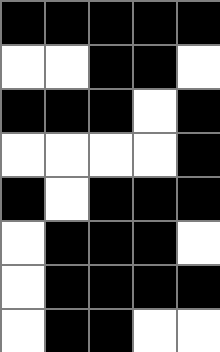[["black", "black", "black", "black", "black"], ["white", "white", "black", "black", "white"], ["black", "black", "black", "white", "black"], ["white", "white", "white", "white", "black"], ["black", "white", "black", "black", "black"], ["white", "black", "black", "black", "white"], ["white", "black", "black", "black", "black"], ["white", "black", "black", "white", "white"]]